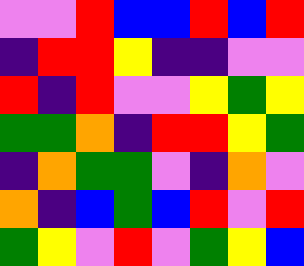[["violet", "violet", "red", "blue", "blue", "red", "blue", "red"], ["indigo", "red", "red", "yellow", "indigo", "indigo", "violet", "violet"], ["red", "indigo", "red", "violet", "violet", "yellow", "green", "yellow"], ["green", "green", "orange", "indigo", "red", "red", "yellow", "green"], ["indigo", "orange", "green", "green", "violet", "indigo", "orange", "violet"], ["orange", "indigo", "blue", "green", "blue", "red", "violet", "red"], ["green", "yellow", "violet", "red", "violet", "green", "yellow", "blue"]]